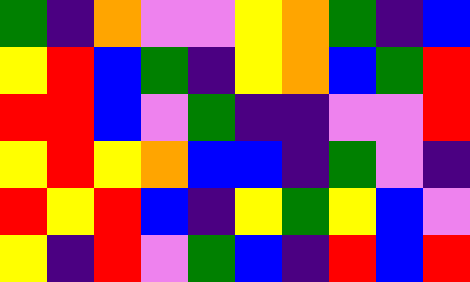[["green", "indigo", "orange", "violet", "violet", "yellow", "orange", "green", "indigo", "blue"], ["yellow", "red", "blue", "green", "indigo", "yellow", "orange", "blue", "green", "red"], ["red", "red", "blue", "violet", "green", "indigo", "indigo", "violet", "violet", "red"], ["yellow", "red", "yellow", "orange", "blue", "blue", "indigo", "green", "violet", "indigo"], ["red", "yellow", "red", "blue", "indigo", "yellow", "green", "yellow", "blue", "violet"], ["yellow", "indigo", "red", "violet", "green", "blue", "indigo", "red", "blue", "red"]]